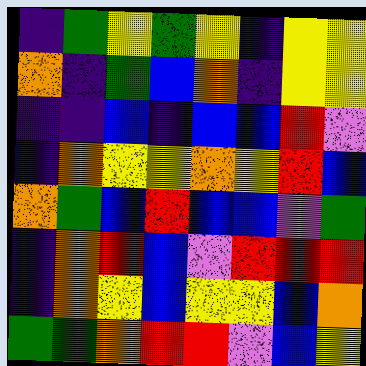[["indigo", "green", "yellow", "green", "yellow", "indigo", "yellow", "yellow"], ["orange", "indigo", "green", "blue", "orange", "indigo", "yellow", "yellow"], ["indigo", "indigo", "blue", "indigo", "blue", "blue", "red", "violet"], ["indigo", "orange", "yellow", "yellow", "orange", "yellow", "red", "blue"], ["orange", "green", "blue", "red", "blue", "blue", "violet", "green"], ["indigo", "orange", "red", "blue", "violet", "red", "red", "red"], ["indigo", "orange", "yellow", "blue", "yellow", "yellow", "blue", "orange"], ["green", "green", "orange", "red", "red", "violet", "blue", "yellow"]]